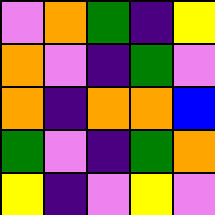[["violet", "orange", "green", "indigo", "yellow"], ["orange", "violet", "indigo", "green", "violet"], ["orange", "indigo", "orange", "orange", "blue"], ["green", "violet", "indigo", "green", "orange"], ["yellow", "indigo", "violet", "yellow", "violet"]]